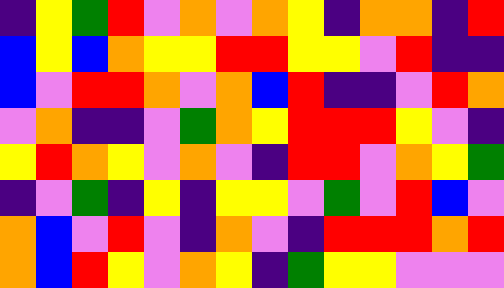[["indigo", "yellow", "green", "red", "violet", "orange", "violet", "orange", "yellow", "indigo", "orange", "orange", "indigo", "red"], ["blue", "yellow", "blue", "orange", "yellow", "yellow", "red", "red", "yellow", "yellow", "violet", "red", "indigo", "indigo"], ["blue", "violet", "red", "red", "orange", "violet", "orange", "blue", "red", "indigo", "indigo", "violet", "red", "orange"], ["violet", "orange", "indigo", "indigo", "violet", "green", "orange", "yellow", "red", "red", "red", "yellow", "violet", "indigo"], ["yellow", "red", "orange", "yellow", "violet", "orange", "violet", "indigo", "red", "red", "violet", "orange", "yellow", "green"], ["indigo", "violet", "green", "indigo", "yellow", "indigo", "yellow", "yellow", "violet", "green", "violet", "red", "blue", "violet"], ["orange", "blue", "violet", "red", "violet", "indigo", "orange", "violet", "indigo", "red", "red", "red", "orange", "red"], ["orange", "blue", "red", "yellow", "violet", "orange", "yellow", "indigo", "green", "yellow", "yellow", "violet", "violet", "violet"]]